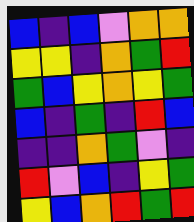[["blue", "indigo", "blue", "violet", "orange", "orange"], ["yellow", "yellow", "indigo", "orange", "green", "red"], ["green", "blue", "yellow", "orange", "yellow", "green"], ["blue", "indigo", "green", "indigo", "red", "blue"], ["indigo", "indigo", "orange", "green", "violet", "indigo"], ["red", "violet", "blue", "indigo", "yellow", "green"], ["yellow", "blue", "orange", "red", "green", "red"]]